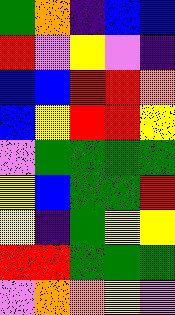[["green", "orange", "indigo", "blue", "blue"], ["red", "violet", "yellow", "violet", "indigo"], ["blue", "blue", "red", "red", "orange"], ["blue", "yellow", "red", "red", "yellow"], ["violet", "green", "green", "green", "green"], ["yellow", "blue", "green", "green", "red"], ["yellow", "indigo", "green", "yellow", "yellow"], ["red", "red", "green", "green", "green"], ["violet", "orange", "orange", "yellow", "violet"]]